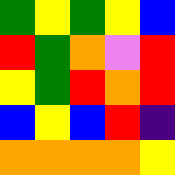[["green", "yellow", "green", "yellow", "blue"], ["red", "green", "orange", "violet", "red"], ["yellow", "green", "red", "orange", "red"], ["blue", "yellow", "blue", "red", "indigo"], ["orange", "orange", "orange", "orange", "yellow"]]